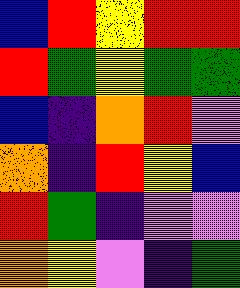[["blue", "red", "yellow", "red", "red"], ["red", "green", "yellow", "green", "green"], ["blue", "indigo", "orange", "red", "violet"], ["orange", "indigo", "red", "yellow", "blue"], ["red", "green", "indigo", "violet", "violet"], ["orange", "yellow", "violet", "indigo", "green"]]